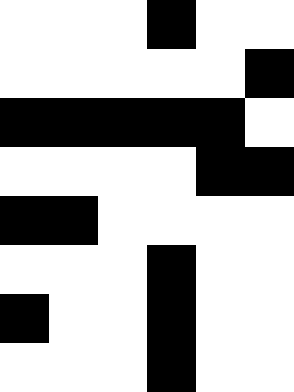[["white", "white", "white", "black", "white", "white"], ["white", "white", "white", "white", "white", "black"], ["black", "black", "black", "black", "black", "white"], ["white", "white", "white", "white", "black", "black"], ["black", "black", "white", "white", "white", "white"], ["white", "white", "white", "black", "white", "white"], ["black", "white", "white", "black", "white", "white"], ["white", "white", "white", "black", "white", "white"]]